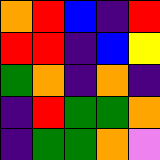[["orange", "red", "blue", "indigo", "red"], ["red", "red", "indigo", "blue", "yellow"], ["green", "orange", "indigo", "orange", "indigo"], ["indigo", "red", "green", "green", "orange"], ["indigo", "green", "green", "orange", "violet"]]